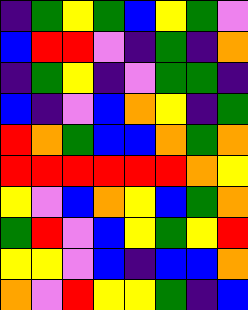[["indigo", "green", "yellow", "green", "blue", "yellow", "green", "violet"], ["blue", "red", "red", "violet", "indigo", "green", "indigo", "orange"], ["indigo", "green", "yellow", "indigo", "violet", "green", "green", "indigo"], ["blue", "indigo", "violet", "blue", "orange", "yellow", "indigo", "green"], ["red", "orange", "green", "blue", "blue", "orange", "green", "orange"], ["red", "red", "red", "red", "red", "red", "orange", "yellow"], ["yellow", "violet", "blue", "orange", "yellow", "blue", "green", "orange"], ["green", "red", "violet", "blue", "yellow", "green", "yellow", "red"], ["yellow", "yellow", "violet", "blue", "indigo", "blue", "blue", "orange"], ["orange", "violet", "red", "yellow", "yellow", "green", "indigo", "blue"]]